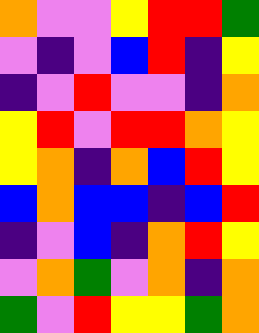[["orange", "violet", "violet", "yellow", "red", "red", "green"], ["violet", "indigo", "violet", "blue", "red", "indigo", "yellow"], ["indigo", "violet", "red", "violet", "violet", "indigo", "orange"], ["yellow", "red", "violet", "red", "red", "orange", "yellow"], ["yellow", "orange", "indigo", "orange", "blue", "red", "yellow"], ["blue", "orange", "blue", "blue", "indigo", "blue", "red"], ["indigo", "violet", "blue", "indigo", "orange", "red", "yellow"], ["violet", "orange", "green", "violet", "orange", "indigo", "orange"], ["green", "violet", "red", "yellow", "yellow", "green", "orange"]]